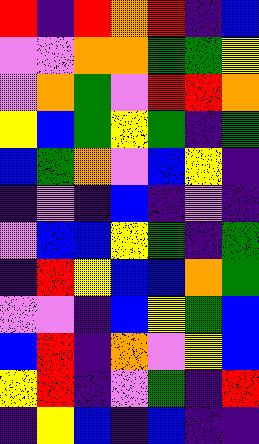[["red", "indigo", "red", "orange", "red", "indigo", "blue"], ["violet", "violet", "orange", "orange", "green", "green", "yellow"], ["violet", "orange", "green", "violet", "red", "red", "orange"], ["yellow", "blue", "green", "yellow", "green", "indigo", "green"], ["blue", "green", "orange", "violet", "blue", "yellow", "indigo"], ["indigo", "violet", "indigo", "blue", "indigo", "violet", "indigo"], ["violet", "blue", "blue", "yellow", "green", "indigo", "green"], ["indigo", "red", "yellow", "blue", "blue", "orange", "green"], ["violet", "violet", "indigo", "blue", "yellow", "green", "blue"], ["blue", "red", "indigo", "orange", "violet", "yellow", "blue"], ["yellow", "red", "indigo", "violet", "green", "indigo", "red"], ["indigo", "yellow", "blue", "indigo", "blue", "indigo", "indigo"]]